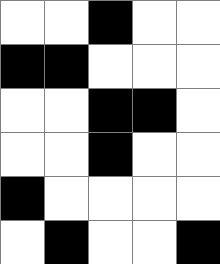[["white", "white", "black", "white", "white"], ["black", "black", "white", "white", "white"], ["white", "white", "black", "black", "white"], ["white", "white", "black", "white", "white"], ["black", "white", "white", "white", "white"], ["white", "black", "white", "white", "black"]]